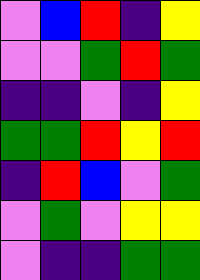[["violet", "blue", "red", "indigo", "yellow"], ["violet", "violet", "green", "red", "green"], ["indigo", "indigo", "violet", "indigo", "yellow"], ["green", "green", "red", "yellow", "red"], ["indigo", "red", "blue", "violet", "green"], ["violet", "green", "violet", "yellow", "yellow"], ["violet", "indigo", "indigo", "green", "green"]]